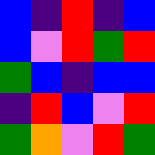[["blue", "indigo", "red", "indigo", "blue"], ["blue", "violet", "red", "green", "red"], ["green", "blue", "indigo", "blue", "blue"], ["indigo", "red", "blue", "violet", "red"], ["green", "orange", "violet", "red", "green"]]